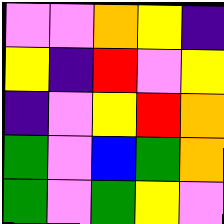[["violet", "violet", "orange", "yellow", "indigo"], ["yellow", "indigo", "red", "violet", "yellow"], ["indigo", "violet", "yellow", "red", "orange"], ["green", "violet", "blue", "green", "orange"], ["green", "violet", "green", "yellow", "violet"]]